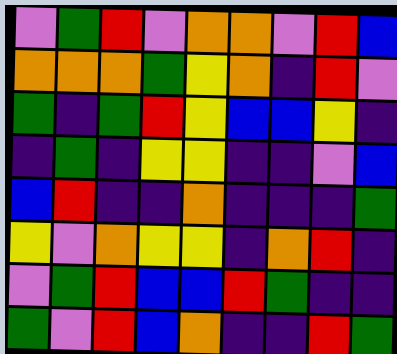[["violet", "green", "red", "violet", "orange", "orange", "violet", "red", "blue"], ["orange", "orange", "orange", "green", "yellow", "orange", "indigo", "red", "violet"], ["green", "indigo", "green", "red", "yellow", "blue", "blue", "yellow", "indigo"], ["indigo", "green", "indigo", "yellow", "yellow", "indigo", "indigo", "violet", "blue"], ["blue", "red", "indigo", "indigo", "orange", "indigo", "indigo", "indigo", "green"], ["yellow", "violet", "orange", "yellow", "yellow", "indigo", "orange", "red", "indigo"], ["violet", "green", "red", "blue", "blue", "red", "green", "indigo", "indigo"], ["green", "violet", "red", "blue", "orange", "indigo", "indigo", "red", "green"]]